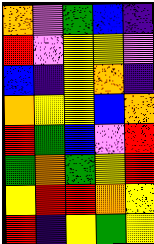[["orange", "violet", "green", "blue", "indigo"], ["red", "violet", "yellow", "yellow", "violet"], ["blue", "indigo", "yellow", "orange", "indigo"], ["orange", "yellow", "yellow", "blue", "orange"], ["red", "green", "blue", "violet", "red"], ["green", "orange", "green", "yellow", "red"], ["yellow", "red", "red", "orange", "yellow"], ["red", "indigo", "yellow", "green", "yellow"]]